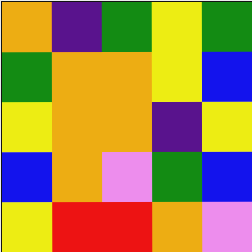[["orange", "indigo", "green", "yellow", "green"], ["green", "orange", "orange", "yellow", "blue"], ["yellow", "orange", "orange", "indigo", "yellow"], ["blue", "orange", "violet", "green", "blue"], ["yellow", "red", "red", "orange", "violet"]]